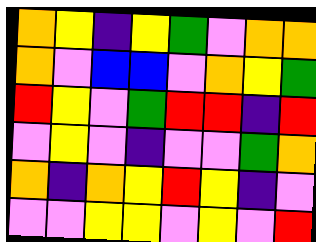[["orange", "yellow", "indigo", "yellow", "green", "violet", "orange", "orange"], ["orange", "violet", "blue", "blue", "violet", "orange", "yellow", "green"], ["red", "yellow", "violet", "green", "red", "red", "indigo", "red"], ["violet", "yellow", "violet", "indigo", "violet", "violet", "green", "orange"], ["orange", "indigo", "orange", "yellow", "red", "yellow", "indigo", "violet"], ["violet", "violet", "yellow", "yellow", "violet", "yellow", "violet", "red"]]